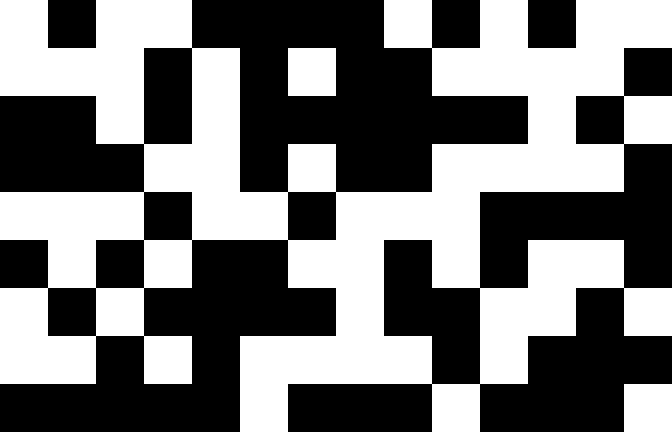[["white", "black", "white", "white", "black", "black", "black", "black", "white", "black", "white", "black", "white", "white"], ["white", "white", "white", "black", "white", "black", "white", "black", "black", "white", "white", "white", "white", "black"], ["black", "black", "white", "black", "white", "black", "black", "black", "black", "black", "black", "white", "black", "white"], ["black", "black", "black", "white", "white", "black", "white", "black", "black", "white", "white", "white", "white", "black"], ["white", "white", "white", "black", "white", "white", "black", "white", "white", "white", "black", "black", "black", "black"], ["black", "white", "black", "white", "black", "black", "white", "white", "black", "white", "black", "white", "white", "black"], ["white", "black", "white", "black", "black", "black", "black", "white", "black", "black", "white", "white", "black", "white"], ["white", "white", "black", "white", "black", "white", "white", "white", "white", "black", "white", "black", "black", "black"], ["black", "black", "black", "black", "black", "white", "black", "black", "black", "white", "black", "black", "black", "white"]]